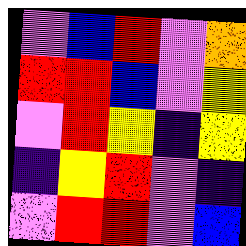[["violet", "blue", "red", "violet", "orange"], ["red", "red", "blue", "violet", "yellow"], ["violet", "red", "yellow", "indigo", "yellow"], ["indigo", "yellow", "red", "violet", "indigo"], ["violet", "red", "red", "violet", "blue"]]